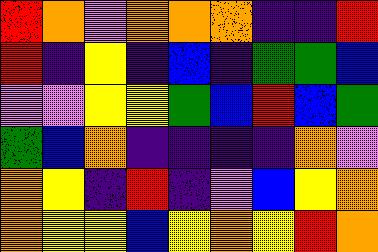[["red", "orange", "violet", "orange", "orange", "orange", "indigo", "indigo", "red"], ["red", "indigo", "yellow", "indigo", "blue", "indigo", "green", "green", "blue"], ["violet", "violet", "yellow", "yellow", "green", "blue", "red", "blue", "green"], ["green", "blue", "orange", "indigo", "indigo", "indigo", "indigo", "orange", "violet"], ["orange", "yellow", "indigo", "red", "indigo", "violet", "blue", "yellow", "orange"], ["orange", "yellow", "yellow", "blue", "yellow", "orange", "yellow", "red", "orange"]]